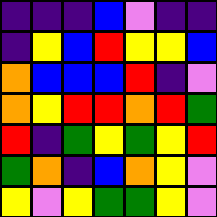[["indigo", "indigo", "indigo", "blue", "violet", "indigo", "indigo"], ["indigo", "yellow", "blue", "red", "yellow", "yellow", "blue"], ["orange", "blue", "blue", "blue", "red", "indigo", "violet"], ["orange", "yellow", "red", "red", "orange", "red", "green"], ["red", "indigo", "green", "yellow", "green", "yellow", "red"], ["green", "orange", "indigo", "blue", "orange", "yellow", "violet"], ["yellow", "violet", "yellow", "green", "green", "yellow", "violet"]]